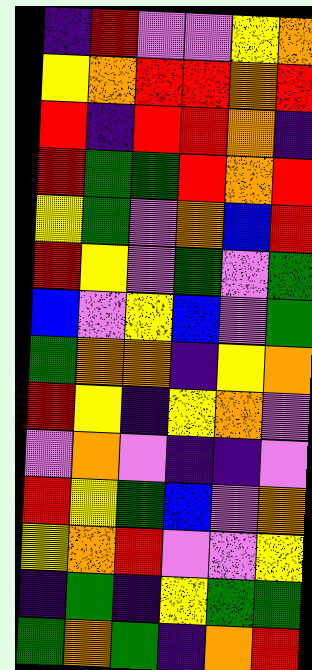[["indigo", "red", "violet", "violet", "yellow", "orange"], ["yellow", "orange", "red", "red", "orange", "red"], ["red", "indigo", "red", "red", "orange", "indigo"], ["red", "green", "green", "red", "orange", "red"], ["yellow", "green", "violet", "orange", "blue", "red"], ["red", "yellow", "violet", "green", "violet", "green"], ["blue", "violet", "yellow", "blue", "violet", "green"], ["green", "orange", "orange", "indigo", "yellow", "orange"], ["red", "yellow", "indigo", "yellow", "orange", "violet"], ["violet", "orange", "violet", "indigo", "indigo", "violet"], ["red", "yellow", "green", "blue", "violet", "orange"], ["yellow", "orange", "red", "violet", "violet", "yellow"], ["indigo", "green", "indigo", "yellow", "green", "green"], ["green", "orange", "green", "indigo", "orange", "red"]]